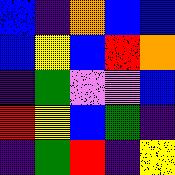[["blue", "indigo", "orange", "blue", "blue"], ["blue", "yellow", "blue", "red", "orange"], ["indigo", "green", "violet", "violet", "blue"], ["red", "yellow", "blue", "green", "indigo"], ["indigo", "green", "red", "indigo", "yellow"]]